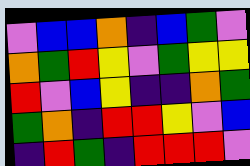[["violet", "blue", "blue", "orange", "indigo", "blue", "green", "violet"], ["orange", "green", "red", "yellow", "violet", "green", "yellow", "yellow"], ["red", "violet", "blue", "yellow", "indigo", "indigo", "orange", "green"], ["green", "orange", "indigo", "red", "red", "yellow", "violet", "blue"], ["indigo", "red", "green", "indigo", "red", "red", "red", "violet"]]